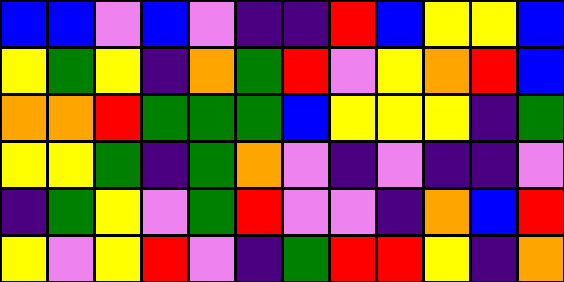[["blue", "blue", "violet", "blue", "violet", "indigo", "indigo", "red", "blue", "yellow", "yellow", "blue"], ["yellow", "green", "yellow", "indigo", "orange", "green", "red", "violet", "yellow", "orange", "red", "blue"], ["orange", "orange", "red", "green", "green", "green", "blue", "yellow", "yellow", "yellow", "indigo", "green"], ["yellow", "yellow", "green", "indigo", "green", "orange", "violet", "indigo", "violet", "indigo", "indigo", "violet"], ["indigo", "green", "yellow", "violet", "green", "red", "violet", "violet", "indigo", "orange", "blue", "red"], ["yellow", "violet", "yellow", "red", "violet", "indigo", "green", "red", "red", "yellow", "indigo", "orange"]]